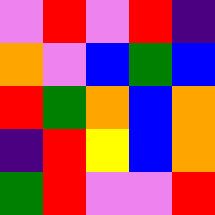[["violet", "red", "violet", "red", "indigo"], ["orange", "violet", "blue", "green", "blue"], ["red", "green", "orange", "blue", "orange"], ["indigo", "red", "yellow", "blue", "orange"], ["green", "red", "violet", "violet", "red"]]